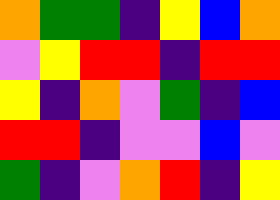[["orange", "green", "green", "indigo", "yellow", "blue", "orange"], ["violet", "yellow", "red", "red", "indigo", "red", "red"], ["yellow", "indigo", "orange", "violet", "green", "indigo", "blue"], ["red", "red", "indigo", "violet", "violet", "blue", "violet"], ["green", "indigo", "violet", "orange", "red", "indigo", "yellow"]]